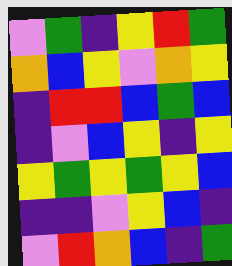[["violet", "green", "indigo", "yellow", "red", "green"], ["orange", "blue", "yellow", "violet", "orange", "yellow"], ["indigo", "red", "red", "blue", "green", "blue"], ["indigo", "violet", "blue", "yellow", "indigo", "yellow"], ["yellow", "green", "yellow", "green", "yellow", "blue"], ["indigo", "indigo", "violet", "yellow", "blue", "indigo"], ["violet", "red", "orange", "blue", "indigo", "green"]]